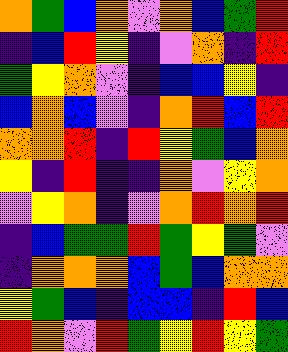[["orange", "green", "blue", "orange", "violet", "orange", "blue", "green", "red"], ["indigo", "blue", "red", "yellow", "indigo", "violet", "orange", "indigo", "red"], ["green", "yellow", "orange", "violet", "indigo", "blue", "blue", "yellow", "indigo"], ["blue", "orange", "blue", "violet", "indigo", "orange", "red", "blue", "red"], ["orange", "orange", "red", "indigo", "red", "yellow", "green", "blue", "orange"], ["yellow", "indigo", "red", "indigo", "indigo", "orange", "violet", "yellow", "orange"], ["violet", "yellow", "orange", "indigo", "violet", "orange", "red", "orange", "red"], ["indigo", "blue", "green", "green", "red", "green", "yellow", "green", "violet"], ["indigo", "orange", "orange", "orange", "blue", "green", "blue", "orange", "orange"], ["yellow", "green", "blue", "indigo", "blue", "blue", "indigo", "red", "blue"], ["red", "orange", "violet", "red", "green", "yellow", "red", "yellow", "green"]]